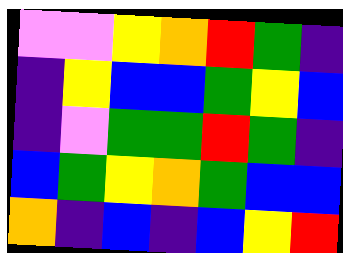[["violet", "violet", "yellow", "orange", "red", "green", "indigo"], ["indigo", "yellow", "blue", "blue", "green", "yellow", "blue"], ["indigo", "violet", "green", "green", "red", "green", "indigo"], ["blue", "green", "yellow", "orange", "green", "blue", "blue"], ["orange", "indigo", "blue", "indigo", "blue", "yellow", "red"]]